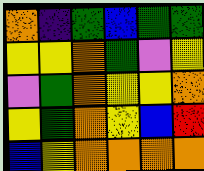[["orange", "indigo", "green", "blue", "green", "green"], ["yellow", "yellow", "orange", "green", "violet", "yellow"], ["violet", "green", "orange", "yellow", "yellow", "orange"], ["yellow", "green", "orange", "yellow", "blue", "red"], ["blue", "yellow", "orange", "orange", "orange", "orange"]]